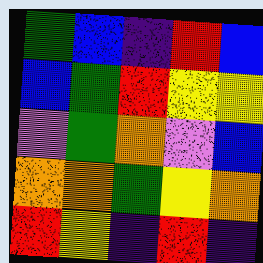[["green", "blue", "indigo", "red", "blue"], ["blue", "green", "red", "yellow", "yellow"], ["violet", "green", "orange", "violet", "blue"], ["orange", "orange", "green", "yellow", "orange"], ["red", "yellow", "indigo", "red", "indigo"]]